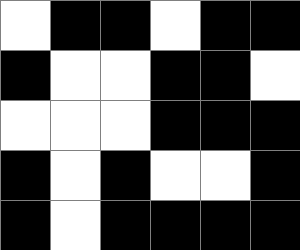[["white", "black", "black", "white", "black", "black"], ["black", "white", "white", "black", "black", "white"], ["white", "white", "white", "black", "black", "black"], ["black", "white", "black", "white", "white", "black"], ["black", "white", "black", "black", "black", "black"]]